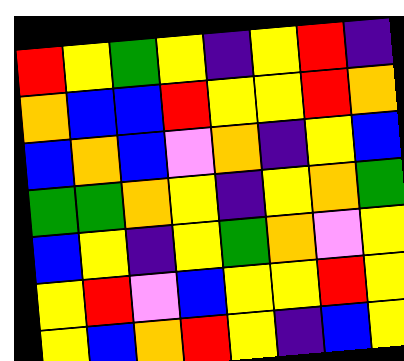[["red", "yellow", "green", "yellow", "indigo", "yellow", "red", "indigo"], ["orange", "blue", "blue", "red", "yellow", "yellow", "red", "orange"], ["blue", "orange", "blue", "violet", "orange", "indigo", "yellow", "blue"], ["green", "green", "orange", "yellow", "indigo", "yellow", "orange", "green"], ["blue", "yellow", "indigo", "yellow", "green", "orange", "violet", "yellow"], ["yellow", "red", "violet", "blue", "yellow", "yellow", "red", "yellow"], ["yellow", "blue", "orange", "red", "yellow", "indigo", "blue", "yellow"]]